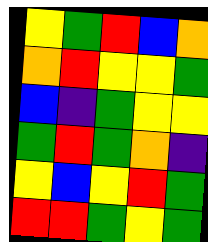[["yellow", "green", "red", "blue", "orange"], ["orange", "red", "yellow", "yellow", "green"], ["blue", "indigo", "green", "yellow", "yellow"], ["green", "red", "green", "orange", "indigo"], ["yellow", "blue", "yellow", "red", "green"], ["red", "red", "green", "yellow", "green"]]